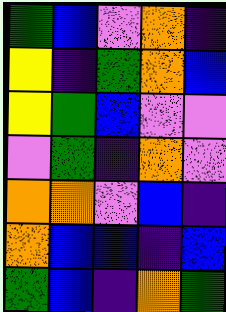[["green", "blue", "violet", "orange", "indigo"], ["yellow", "indigo", "green", "orange", "blue"], ["yellow", "green", "blue", "violet", "violet"], ["violet", "green", "indigo", "orange", "violet"], ["orange", "orange", "violet", "blue", "indigo"], ["orange", "blue", "blue", "indigo", "blue"], ["green", "blue", "indigo", "orange", "green"]]